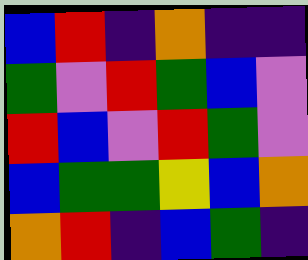[["blue", "red", "indigo", "orange", "indigo", "indigo"], ["green", "violet", "red", "green", "blue", "violet"], ["red", "blue", "violet", "red", "green", "violet"], ["blue", "green", "green", "yellow", "blue", "orange"], ["orange", "red", "indigo", "blue", "green", "indigo"]]